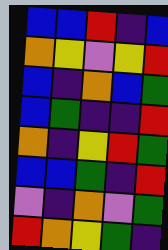[["blue", "blue", "red", "indigo", "blue"], ["orange", "yellow", "violet", "yellow", "red"], ["blue", "indigo", "orange", "blue", "green"], ["blue", "green", "indigo", "indigo", "red"], ["orange", "indigo", "yellow", "red", "green"], ["blue", "blue", "green", "indigo", "red"], ["violet", "indigo", "orange", "violet", "green"], ["red", "orange", "yellow", "green", "indigo"]]